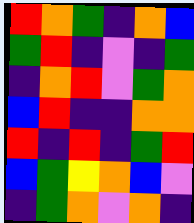[["red", "orange", "green", "indigo", "orange", "blue"], ["green", "red", "indigo", "violet", "indigo", "green"], ["indigo", "orange", "red", "violet", "green", "orange"], ["blue", "red", "indigo", "indigo", "orange", "orange"], ["red", "indigo", "red", "indigo", "green", "red"], ["blue", "green", "yellow", "orange", "blue", "violet"], ["indigo", "green", "orange", "violet", "orange", "indigo"]]